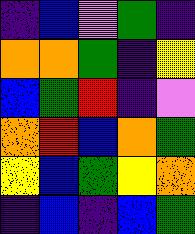[["indigo", "blue", "violet", "green", "indigo"], ["orange", "orange", "green", "indigo", "yellow"], ["blue", "green", "red", "indigo", "violet"], ["orange", "red", "blue", "orange", "green"], ["yellow", "blue", "green", "yellow", "orange"], ["indigo", "blue", "indigo", "blue", "green"]]